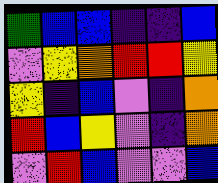[["green", "blue", "blue", "indigo", "indigo", "blue"], ["violet", "yellow", "orange", "red", "red", "yellow"], ["yellow", "indigo", "blue", "violet", "indigo", "orange"], ["red", "blue", "yellow", "violet", "indigo", "orange"], ["violet", "red", "blue", "violet", "violet", "blue"]]